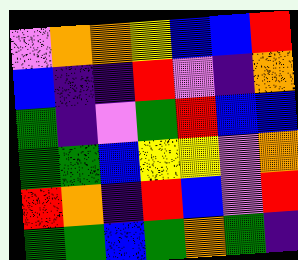[["violet", "orange", "orange", "yellow", "blue", "blue", "red"], ["blue", "indigo", "indigo", "red", "violet", "indigo", "orange"], ["green", "indigo", "violet", "green", "red", "blue", "blue"], ["green", "green", "blue", "yellow", "yellow", "violet", "orange"], ["red", "orange", "indigo", "red", "blue", "violet", "red"], ["green", "green", "blue", "green", "orange", "green", "indigo"]]